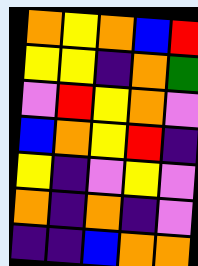[["orange", "yellow", "orange", "blue", "red"], ["yellow", "yellow", "indigo", "orange", "green"], ["violet", "red", "yellow", "orange", "violet"], ["blue", "orange", "yellow", "red", "indigo"], ["yellow", "indigo", "violet", "yellow", "violet"], ["orange", "indigo", "orange", "indigo", "violet"], ["indigo", "indigo", "blue", "orange", "orange"]]